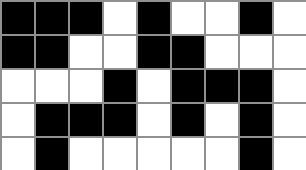[["black", "black", "black", "white", "black", "white", "white", "black", "white"], ["black", "black", "white", "white", "black", "black", "white", "white", "white"], ["white", "white", "white", "black", "white", "black", "black", "black", "white"], ["white", "black", "black", "black", "white", "black", "white", "black", "white"], ["white", "black", "white", "white", "white", "white", "white", "black", "white"]]